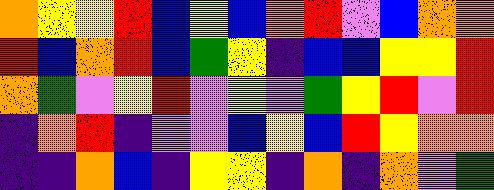[["orange", "yellow", "yellow", "red", "blue", "yellow", "blue", "orange", "red", "violet", "blue", "orange", "orange"], ["red", "blue", "orange", "red", "blue", "green", "yellow", "indigo", "blue", "blue", "yellow", "yellow", "red"], ["orange", "green", "violet", "yellow", "red", "violet", "yellow", "violet", "green", "yellow", "red", "violet", "red"], ["indigo", "orange", "red", "indigo", "violet", "violet", "blue", "yellow", "blue", "red", "yellow", "orange", "orange"], ["indigo", "indigo", "orange", "blue", "indigo", "yellow", "yellow", "indigo", "orange", "indigo", "orange", "violet", "green"]]